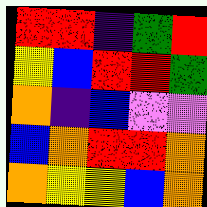[["red", "red", "indigo", "green", "red"], ["yellow", "blue", "red", "red", "green"], ["orange", "indigo", "blue", "violet", "violet"], ["blue", "orange", "red", "red", "orange"], ["orange", "yellow", "yellow", "blue", "orange"]]